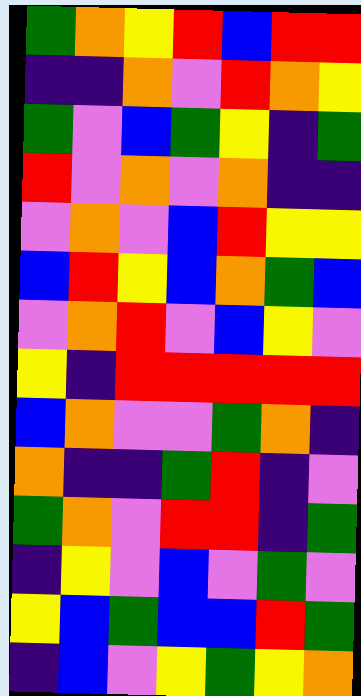[["green", "orange", "yellow", "red", "blue", "red", "red"], ["indigo", "indigo", "orange", "violet", "red", "orange", "yellow"], ["green", "violet", "blue", "green", "yellow", "indigo", "green"], ["red", "violet", "orange", "violet", "orange", "indigo", "indigo"], ["violet", "orange", "violet", "blue", "red", "yellow", "yellow"], ["blue", "red", "yellow", "blue", "orange", "green", "blue"], ["violet", "orange", "red", "violet", "blue", "yellow", "violet"], ["yellow", "indigo", "red", "red", "red", "red", "red"], ["blue", "orange", "violet", "violet", "green", "orange", "indigo"], ["orange", "indigo", "indigo", "green", "red", "indigo", "violet"], ["green", "orange", "violet", "red", "red", "indigo", "green"], ["indigo", "yellow", "violet", "blue", "violet", "green", "violet"], ["yellow", "blue", "green", "blue", "blue", "red", "green"], ["indigo", "blue", "violet", "yellow", "green", "yellow", "orange"]]